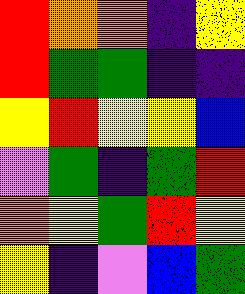[["red", "orange", "orange", "indigo", "yellow"], ["red", "green", "green", "indigo", "indigo"], ["yellow", "red", "yellow", "yellow", "blue"], ["violet", "green", "indigo", "green", "red"], ["orange", "yellow", "green", "red", "yellow"], ["yellow", "indigo", "violet", "blue", "green"]]